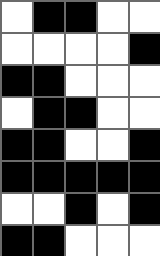[["white", "black", "black", "white", "white"], ["white", "white", "white", "white", "black"], ["black", "black", "white", "white", "white"], ["white", "black", "black", "white", "white"], ["black", "black", "white", "white", "black"], ["black", "black", "black", "black", "black"], ["white", "white", "black", "white", "black"], ["black", "black", "white", "white", "white"]]